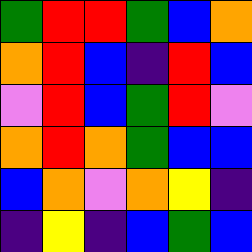[["green", "red", "red", "green", "blue", "orange"], ["orange", "red", "blue", "indigo", "red", "blue"], ["violet", "red", "blue", "green", "red", "violet"], ["orange", "red", "orange", "green", "blue", "blue"], ["blue", "orange", "violet", "orange", "yellow", "indigo"], ["indigo", "yellow", "indigo", "blue", "green", "blue"]]